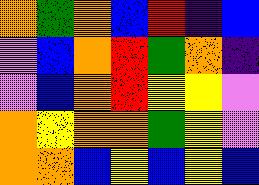[["orange", "green", "orange", "blue", "red", "indigo", "blue"], ["violet", "blue", "orange", "red", "green", "orange", "indigo"], ["violet", "blue", "orange", "red", "yellow", "yellow", "violet"], ["orange", "yellow", "orange", "orange", "green", "yellow", "violet"], ["orange", "orange", "blue", "yellow", "blue", "yellow", "blue"]]